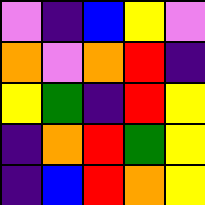[["violet", "indigo", "blue", "yellow", "violet"], ["orange", "violet", "orange", "red", "indigo"], ["yellow", "green", "indigo", "red", "yellow"], ["indigo", "orange", "red", "green", "yellow"], ["indigo", "blue", "red", "orange", "yellow"]]